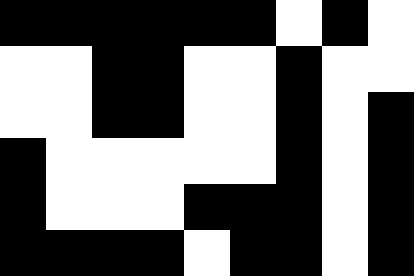[["black", "black", "black", "black", "black", "black", "white", "black", "white"], ["white", "white", "black", "black", "white", "white", "black", "white", "white"], ["white", "white", "black", "black", "white", "white", "black", "white", "black"], ["black", "white", "white", "white", "white", "white", "black", "white", "black"], ["black", "white", "white", "white", "black", "black", "black", "white", "black"], ["black", "black", "black", "black", "white", "black", "black", "white", "black"]]